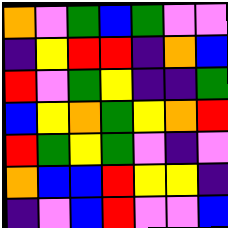[["orange", "violet", "green", "blue", "green", "violet", "violet"], ["indigo", "yellow", "red", "red", "indigo", "orange", "blue"], ["red", "violet", "green", "yellow", "indigo", "indigo", "green"], ["blue", "yellow", "orange", "green", "yellow", "orange", "red"], ["red", "green", "yellow", "green", "violet", "indigo", "violet"], ["orange", "blue", "blue", "red", "yellow", "yellow", "indigo"], ["indigo", "violet", "blue", "red", "violet", "violet", "blue"]]